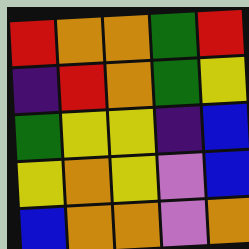[["red", "orange", "orange", "green", "red"], ["indigo", "red", "orange", "green", "yellow"], ["green", "yellow", "yellow", "indigo", "blue"], ["yellow", "orange", "yellow", "violet", "blue"], ["blue", "orange", "orange", "violet", "orange"]]